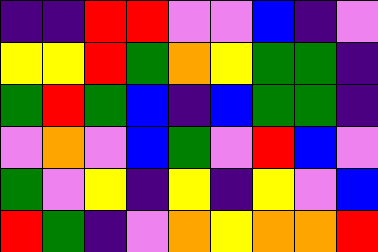[["indigo", "indigo", "red", "red", "violet", "violet", "blue", "indigo", "violet"], ["yellow", "yellow", "red", "green", "orange", "yellow", "green", "green", "indigo"], ["green", "red", "green", "blue", "indigo", "blue", "green", "green", "indigo"], ["violet", "orange", "violet", "blue", "green", "violet", "red", "blue", "violet"], ["green", "violet", "yellow", "indigo", "yellow", "indigo", "yellow", "violet", "blue"], ["red", "green", "indigo", "violet", "orange", "yellow", "orange", "orange", "red"]]